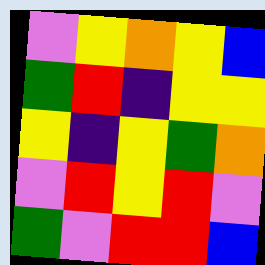[["violet", "yellow", "orange", "yellow", "blue"], ["green", "red", "indigo", "yellow", "yellow"], ["yellow", "indigo", "yellow", "green", "orange"], ["violet", "red", "yellow", "red", "violet"], ["green", "violet", "red", "red", "blue"]]